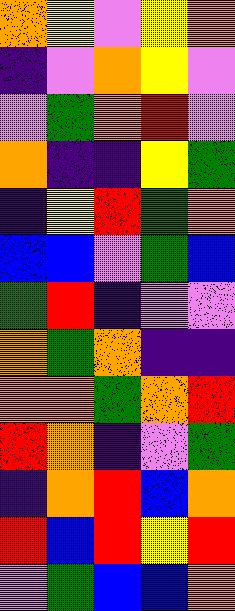[["orange", "yellow", "violet", "yellow", "orange"], ["indigo", "violet", "orange", "yellow", "violet"], ["violet", "green", "orange", "red", "violet"], ["orange", "indigo", "indigo", "yellow", "green"], ["indigo", "yellow", "red", "green", "orange"], ["blue", "blue", "violet", "green", "blue"], ["green", "red", "indigo", "violet", "violet"], ["orange", "green", "orange", "indigo", "indigo"], ["orange", "orange", "green", "orange", "red"], ["red", "orange", "indigo", "violet", "green"], ["indigo", "orange", "red", "blue", "orange"], ["red", "blue", "red", "yellow", "red"], ["violet", "green", "blue", "blue", "orange"]]